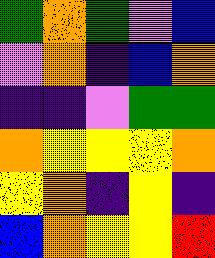[["green", "orange", "green", "violet", "blue"], ["violet", "orange", "indigo", "blue", "orange"], ["indigo", "indigo", "violet", "green", "green"], ["orange", "yellow", "yellow", "yellow", "orange"], ["yellow", "orange", "indigo", "yellow", "indigo"], ["blue", "orange", "yellow", "yellow", "red"]]